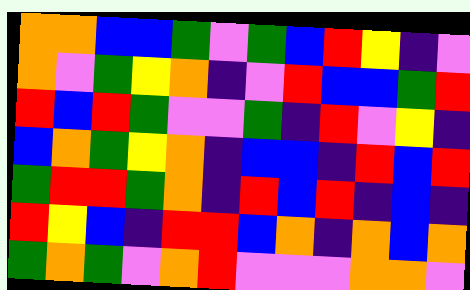[["orange", "orange", "blue", "blue", "green", "violet", "green", "blue", "red", "yellow", "indigo", "violet"], ["orange", "violet", "green", "yellow", "orange", "indigo", "violet", "red", "blue", "blue", "green", "red"], ["red", "blue", "red", "green", "violet", "violet", "green", "indigo", "red", "violet", "yellow", "indigo"], ["blue", "orange", "green", "yellow", "orange", "indigo", "blue", "blue", "indigo", "red", "blue", "red"], ["green", "red", "red", "green", "orange", "indigo", "red", "blue", "red", "indigo", "blue", "indigo"], ["red", "yellow", "blue", "indigo", "red", "red", "blue", "orange", "indigo", "orange", "blue", "orange"], ["green", "orange", "green", "violet", "orange", "red", "violet", "violet", "violet", "orange", "orange", "violet"]]